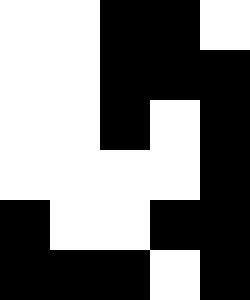[["white", "white", "black", "black", "white"], ["white", "white", "black", "black", "black"], ["white", "white", "black", "white", "black"], ["white", "white", "white", "white", "black"], ["black", "white", "white", "black", "black"], ["black", "black", "black", "white", "black"]]